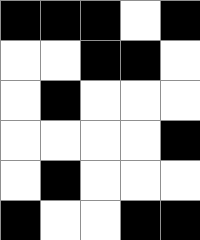[["black", "black", "black", "white", "black"], ["white", "white", "black", "black", "white"], ["white", "black", "white", "white", "white"], ["white", "white", "white", "white", "black"], ["white", "black", "white", "white", "white"], ["black", "white", "white", "black", "black"]]